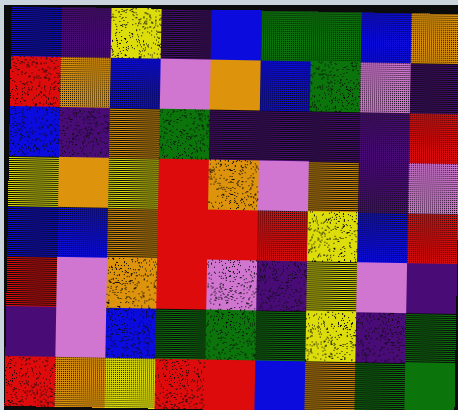[["blue", "indigo", "yellow", "indigo", "blue", "green", "green", "blue", "orange"], ["red", "orange", "blue", "violet", "orange", "blue", "green", "violet", "indigo"], ["blue", "indigo", "orange", "green", "indigo", "indigo", "indigo", "indigo", "red"], ["yellow", "orange", "yellow", "red", "orange", "violet", "orange", "indigo", "violet"], ["blue", "blue", "orange", "red", "red", "red", "yellow", "blue", "red"], ["red", "violet", "orange", "red", "violet", "indigo", "yellow", "violet", "indigo"], ["indigo", "violet", "blue", "green", "green", "green", "yellow", "indigo", "green"], ["red", "orange", "yellow", "red", "red", "blue", "orange", "green", "green"]]